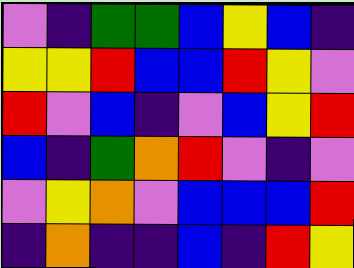[["violet", "indigo", "green", "green", "blue", "yellow", "blue", "indigo"], ["yellow", "yellow", "red", "blue", "blue", "red", "yellow", "violet"], ["red", "violet", "blue", "indigo", "violet", "blue", "yellow", "red"], ["blue", "indigo", "green", "orange", "red", "violet", "indigo", "violet"], ["violet", "yellow", "orange", "violet", "blue", "blue", "blue", "red"], ["indigo", "orange", "indigo", "indigo", "blue", "indigo", "red", "yellow"]]